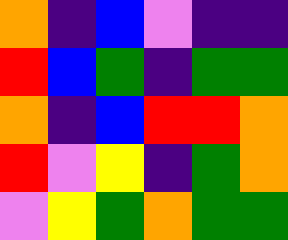[["orange", "indigo", "blue", "violet", "indigo", "indigo"], ["red", "blue", "green", "indigo", "green", "green"], ["orange", "indigo", "blue", "red", "red", "orange"], ["red", "violet", "yellow", "indigo", "green", "orange"], ["violet", "yellow", "green", "orange", "green", "green"]]